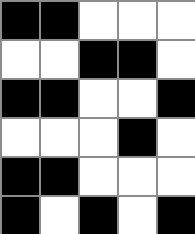[["black", "black", "white", "white", "white"], ["white", "white", "black", "black", "white"], ["black", "black", "white", "white", "black"], ["white", "white", "white", "black", "white"], ["black", "black", "white", "white", "white"], ["black", "white", "black", "white", "black"]]